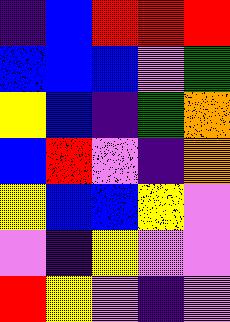[["indigo", "blue", "red", "red", "red"], ["blue", "blue", "blue", "violet", "green"], ["yellow", "blue", "indigo", "green", "orange"], ["blue", "red", "violet", "indigo", "orange"], ["yellow", "blue", "blue", "yellow", "violet"], ["violet", "indigo", "yellow", "violet", "violet"], ["red", "yellow", "violet", "indigo", "violet"]]